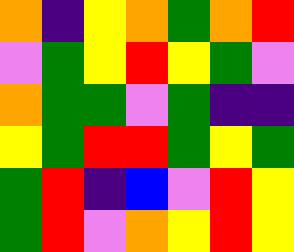[["orange", "indigo", "yellow", "orange", "green", "orange", "red"], ["violet", "green", "yellow", "red", "yellow", "green", "violet"], ["orange", "green", "green", "violet", "green", "indigo", "indigo"], ["yellow", "green", "red", "red", "green", "yellow", "green"], ["green", "red", "indigo", "blue", "violet", "red", "yellow"], ["green", "red", "violet", "orange", "yellow", "red", "yellow"]]